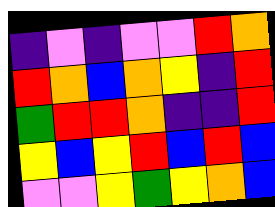[["indigo", "violet", "indigo", "violet", "violet", "red", "orange"], ["red", "orange", "blue", "orange", "yellow", "indigo", "red"], ["green", "red", "red", "orange", "indigo", "indigo", "red"], ["yellow", "blue", "yellow", "red", "blue", "red", "blue"], ["violet", "violet", "yellow", "green", "yellow", "orange", "blue"]]